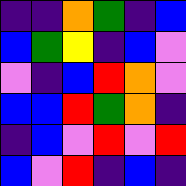[["indigo", "indigo", "orange", "green", "indigo", "blue"], ["blue", "green", "yellow", "indigo", "blue", "violet"], ["violet", "indigo", "blue", "red", "orange", "violet"], ["blue", "blue", "red", "green", "orange", "indigo"], ["indigo", "blue", "violet", "red", "violet", "red"], ["blue", "violet", "red", "indigo", "blue", "indigo"]]